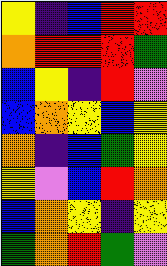[["yellow", "indigo", "blue", "red", "red"], ["orange", "red", "red", "red", "green"], ["blue", "yellow", "indigo", "red", "violet"], ["blue", "orange", "yellow", "blue", "yellow"], ["orange", "indigo", "blue", "green", "yellow"], ["yellow", "violet", "blue", "red", "orange"], ["blue", "orange", "yellow", "indigo", "yellow"], ["green", "orange", "red", "green", "violet"]]